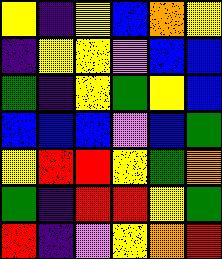[["yellow", "indigo", "yellow", "blue", "orange", "yellow"], ["indigo", "yellow", "yellow", "violet", "blue", "blue"], ["green", "indigo", "yellow", "green", "yellow", "blue"], ["blue", "blue", "blue", "violet", "blue", "green"], ["yellow", "red", "red", "yellow", "green", "orange"], ["green", "indigo", "red", "red", "yellow", "green"], ["red", "indigo", "violet", "yellow", "orange", "red"]]